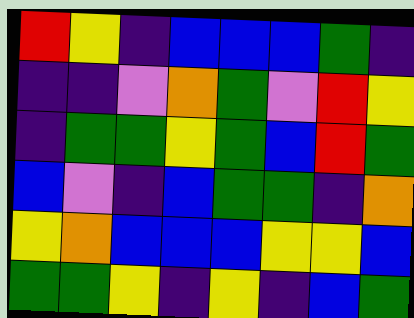[["red", "yellow", "indigo", "blue", "blue", "blue", "green", "indigo"], ["indigo", "indigo", "violet", "orange", "green", "violet", "red", "yellow"], ["indigo", "green", "green", "yellow", "green", "blue", "red", "green"], ["blue", "violet", "indigo", "blue", "green", "green", "indigo", "orange"], ["yellow", "orange", "blue", "blue", "blue", "yellow", "yellow", "blue"], ["green", "green", "yellow", "indigo", "yellow", "indigo", "blue", "green"]]